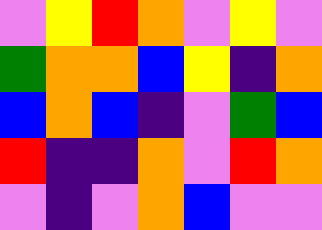[["violet", "yellow", "red", "orange", "violet", "yellow", "violet"], ["green", "orange", "orange", "blue", "yellow", "indigo", "orange"], ["blue", "orange", "blue", "indigo", "violet", "green", "blue"], ["red", "indigo", "indigo", "orange", "violet", "red", "orange"], ["violet", "indigo", "violet", "orange", "blue", "violet", "violet"]]